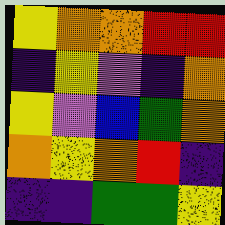[["yellow", "orange", "orange", "red", "red"], ["indigo", "yellow", "violet", "indigo", "orange"], ["yellow", "violet", "blue", "green", "orange"], ["orange", "yellow", "orange", "red", "indigo"], ["indigo", "indigo", "green", "green", "yellow"]]